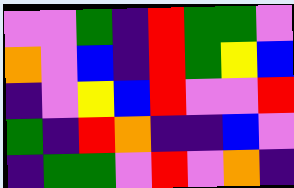[["violet", "violet", "green", "indigo", "red", "green", "green", "violet"], ["orange", "violet", "blue", "indigo", "red", "green", "yellow", "blue"], ["indigo", "violet", "yellow", "blue", "red", "violet", "violet", "red"], ["green", "indigo", "red", "orange", "indigo", "indigo", "blue", "violet"], ["indigo", "green", "green", "violet", "red", "violet", "orange", "indigo"]]